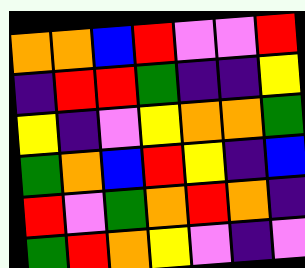[["orange", "orange", "blue", "red", "violet", "violet", "red"], ["indigo", "red", "red", "green", "indigo", "indigo", "yellow"], ["yellow", "indigo", "violet", "yellow", "orange", "orange", "green"], ["green", "orange", "blue", "red", "yellow", "indigo", "blue"], ["red", "violet", "green", "orange", "red", "orange", "indigo"], ["green", "red", "orange", "yellow", "violet", "indigo", "violet"]]